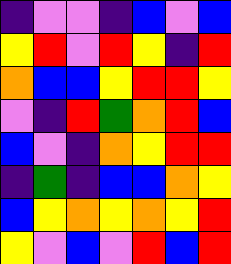[["indigo", "violet", "violet", "indigo", "blue", "violet", "blue"], ["yellow", "red", "violet", "red", "yellow", "indigo", "red"], ["orange", "blue", "blue", "yellow", "red", "red", "yellow"], ["violet", "indigo", "red", "green", "orange", "red", "blue"], ["blue", "violet", "indigo", "orange", "yellow", "red", "red"], ["indigo", "green", "indigo", "blue", "blue", "orange", "yellow"], ["blue", "yellow", "orange", "yellow", "orange", "yellow", "red"], ["yellow", "violet", "blue", "violet", "red", "blue", "red"]]